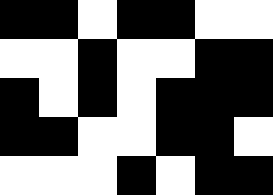[["black", "black", "white", "black", "black", "white", "white"], ["white", "white", "black", "white", "white", "black", "black"], ["black", "white", "black", "white", "black", "black", "black"], ["black", "black", "white", "white", "black", "black", "white"], ["white", "white", "white", "black", "white", "black", "black"]]